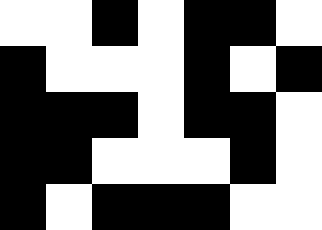[["white", "white", "black", "white", "black", "black", "white"], ["black", "white", "white", "white", "black", "white", "black"], ["black", "black", "black", "white", "black", "black", "white"], ["black", "black", "white", "white", "white", "black", "white"], ["black", "white", "black", "black", "black", "white", "white"]]